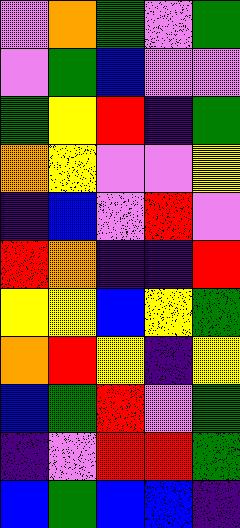[["violet", "orange", "green", "violet", "green"], ["violet", "green", "blue", "violet", "violet"], ["green", "yellow", "red", "indigo", "green"], ["orange", "yellow", "violet", "violet", "yellow"], ["indigo", "blue", "violet", "red", "violet"], ["red", "orange", "indigo", "indigo", "red"], ["yellow", "yellow", "blue", "yellow", "green"], ["orange", "red", "yellow", "indigo", "yellow"], ["blue", "green", "red", "violet", "green"], ["indigo", "violet", "red", "red", "green"], ["blue", "green", "blue", "blue", "indigo"]]